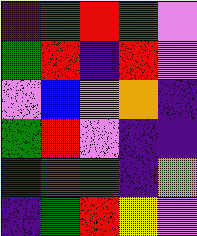[["indigo", "red", "red", "red", "violet"], ["green", "red", "indigo", "red", "violet"], ["violet", "blue", "violet", "orange", "indigo"], ["green", "red", "violet", "indigo", "indigo"], ["indigo", "green", "red", "indigo", "orange"], ["indigo", "green", "red", "yellow", "violet"]]